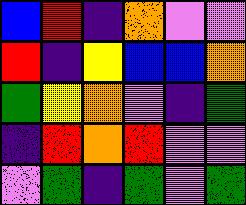[["blue", "red", "indigo", "orange", "violet", "violet"], ["red", "indigo", "yellow", "blue", "blue", "orange"], ["green", "yellow", "orange", "violet", "indigo", "green"], ["indigo", "red", "orange", "red", "violet", "violet"], ["violet", "green", "indigo", "green", "violet", "green"]]